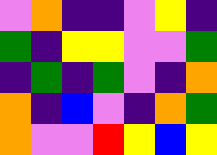[["violet", "orange", "indigo", "indigo", "violet", "yellow", "indigo"], ["green", "indigo", "yellow", "yellow", "violet", "violet", "green"], ["indigo", "green", "indigo", "green", "violet", "indigo", "orange"], ["orange", "indigo", "blue", "violet", "indigo", "orange", "green"], ["orange", "violet", "violet", "red", "yellow", "blue", "yellow"]]